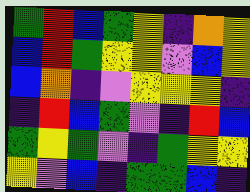[["green", "red", "blue", "green", "yellow", "indigo", "orange", "yellow"], ["blue", "red", "green", "yellow", "yellow", "violet", "blue", "yellow"], ["blue", "orange", "indigo", "violet", "yellow", "yellow", "yellow", "indigo"], ["indigo", "red", "blue", "green", "violet", "indigo", "red", "blue"], ["green", "yellow", "green", "violet", "indigo", "green", "yellow", "yellow"], ["yellow", "violet", "blue", "indigo", "green", "green", "blue", "indigo"]]